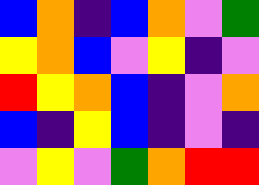[["blue", "orange", "indigo", "blue", "orange", "violet", "green"], ["yellow", "orange", "blue", "violet", "yellow", "indigo", "violet"], ["red", "yellow", "orange", "blue", "indigo", "violet", "orange"], ["blue", "indigo", "yellow", "blue", "indigo", "violet", "indigo"], ["violet", "yellow", "violet", "green", "orange", "red", "red"]]